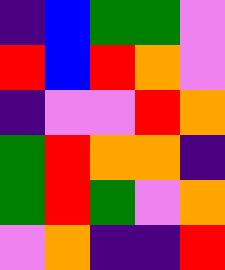[["indigo", "blue", "green", "green", "violet"], ["red", "blue", "red", "orange", "violet"], ["indigo", "violet", "violet", "red", "orange"], ["green", "red", "orange", "orange", "indigo"], ["green", "red", "green", "violet", "orange"], ["violet", "orange", "indigo", "indigo", "red"]]